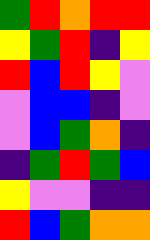[["green", "red", "orange", "red", "red"], ["yellow", "green", "red", "indigo", "yellow"], ["red", "blue", "red", "yellow", "violet"], ["violet", "blue", "blue", "indigo", "violet"], ["violet", "blue", "green", "orange", "indigo"], ["indigo", "green", "red", "green", "blue"], ["yellow", "violet", "violet", "indigo", "indigo"], ["red", "blue", "green", "orange", "orange"]]